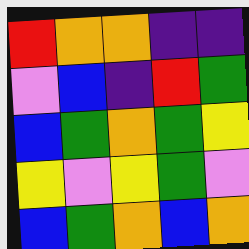[["red", "orange", "orange", "indigo", "indigo"], ["violet", "blue", "indigo", "red", "green"], ["blue", "green", "orange", "green", "yellow"], ["yellow", "violet", "yellow", "green", "violet"], ["blue", "green", "orange", "blue", "orange"]]